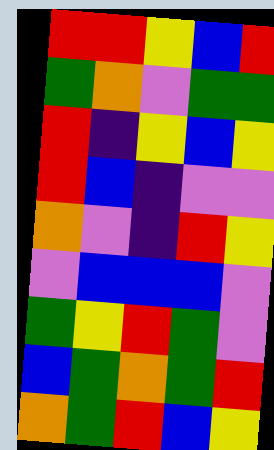[["red", "red", "yellow", "blue", "red"], ["green", "orange", "violet", "green", "green"], ["red", "indigo", "yellow", "blue", "yellow"], ["red", "blue", "indigo", "violet", "violet"], ["orange", "violet", "indigo", "red", "yellow"], ["violet", "blue", "blue", "blue", "violet"], ["green", "yellow", "red", "green", "violet"], ["blue", "green", "orange", "green", "red"], ["orange", "green", "red", "blue", "yellow"]]